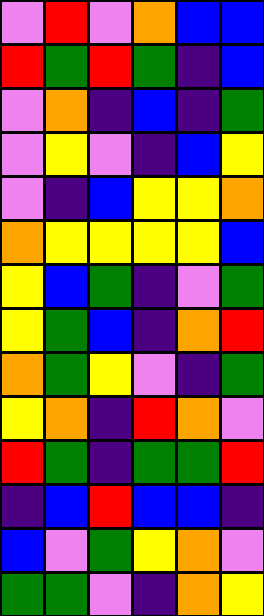[["violet", "red", "violet", "orange", "blue", "blue"], ["red", "green", "red", "green", "indigo", "blue"], ["violet", "orange", "indigo", "blue", "indigo", "green"], ["violet", "yellow", "violet", "indigo", "blue", "yellow"], ["violet", "indigo", "blue", "yellow", "yellow", "orange"], ["orange", "yellow", "yellow", "yellow", "yellow", "blue"], ["yellow", "blue", "green", "indigo", "violet", "green"], ["yellow", "green", "blue", "indigo", "orange", "red"], ["orange", "green", "yellow", "violet", "indigo", "green"], ["yellow", "orange", "indigo", "red", "orange", "violet"], ["red", "green", "indigo", "green", "green", "red"], ["indigo", "blue", "red", "blue", "blue", "indigo"], ["blue", "violet", "green", "yellow", "orange", "violet"], ["green", "green", "violet", "indigo", "orange", "yellow"]]